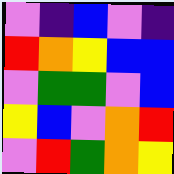[["violet", "indigo", "blue", "violet", "indigo"], ["red", "orange", "yellow", "blue", "blue"], ["violet", "green", "green", "violet", "blue"], ["yellow", "blue", "violet", "orange", "red"], ["violet", "red", "green", "orange", "yellow"]]